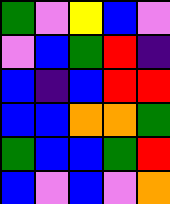[["green", "violet", "yellow", "blue", "violet"], ["violet", "blue", "green", "red", "indigo"], ["blue", "indigo", "blue", "red", "red"], ["blue", "blue", "orange", "orange", "green"], ["green", "blue", "blue", "green", "red"], ["blue", "violet", "blue", "violet", "orange"]]